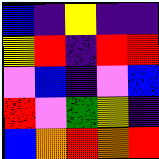[["blue", "indigo", "yellow", "indigo", "indigo"], ["yellow", "red", "indigo", "red", "red"], ["violet", "blue", "indigo", "violet", "blue"], ["red", "violet", "green", "yellow", "indigo"], ["blue", "orange", "red", "orange", "red"]]